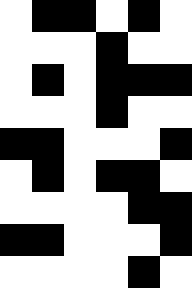[["white", "black", "black", "white", "black", "white"], ["white", "white", "white", "black", "white", "white"], ["white", "black", "white", "black", "black", "black"], ["white", "white", "white", "black", "white", "white"], ["black", "black", "white", "white", "white", "black"], ["white", "black", "white", "black", "black", "white"], ["white", "white", "white", "white", "black", "black"], ["black", "black", "white", "white", "white", "black"], ["white", "white", "white", "white", "black", "white"]]